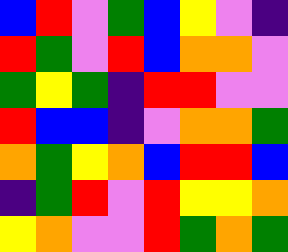[["blue", "red", "violet", "green", "blue", "yellow", "violet", "indigo"], ["red", "green", "violet", "red", "blue", "orange", "orange", "violet"], ["green", "yellow", "green", "indigo", "red", "red", "violet", "violet"], ["red", "blue", "blue", "indigo", "violet", "orange", "orange", "green"], ["orange", "green", "yellow", "orange", "blue", "red", "red", "blue"], ["indigo", "green", "red", "violet", "red", "yellow", "yellow", "orange"], ["yellow", "orange", "violet", "violet", "red", "green", "orange", "green"]]